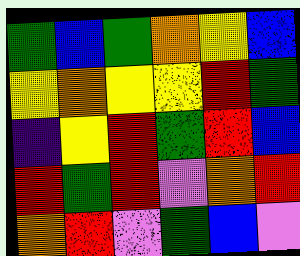[["green", "blue", "green", "orange", "yellow", "blue"], ["yellow", "orange", "yellow", "yellow", "red", "green"], ["indigo", "yellow", "red", "green", "red", "blue"], ["red", "green", "red", "violet", "orange", "red"], ["orange", "red", "violet", "green", "blue", "violet"]]